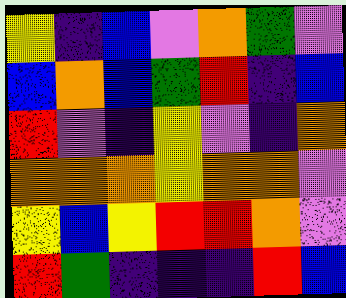[["yellow", "indigo", "blue", "violet", "orange", "green", "violet"], ["blue", "orange", "blue", "green", "red", "indigo", "blue"], ["red", "violet", "indigo", "yellow", "violet", "indigo", "orange"], ["orange", "orange", "orange", "yellow", "orange", "orange", "violet"], ["yellow", "blue", "yellow", "red", "red", "orange", "violet"], ["red", "green", "indigo", "indigo", "indigo", "red", "blue"]]